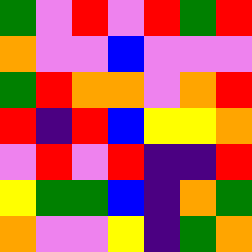[["green", "violet", "red", "violet", "red", "green", "red"], ["orange", "violet", "violet", "blue", "violet", "violet", "violet"], ["green", "red", "orange", "orange", "violet", "orange", "red"], ["red", "indigo", "red", "blue", "yellow", "yellow", "orange"], ["violet", "red", "violet", "red", "indigo", "indigo", "red"], ["yellow", "green", "green", "blue", "indigo", "orange", "green"], ["orange", "violet", "violet", "yellow", "indigo", "green", "orange"]]